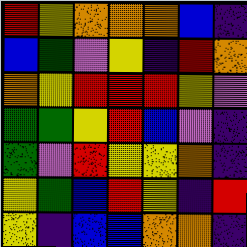[["red", "yellow", "orange", "orange", "orange", "blue", "indigo"], ["blue", "green", "violet", "yellow", "indigo", "red", "orange"], ["orange", "yellow", "red", "red", "red", "yellow", "violet"], ["green", "green", "yellow", "red", "blue", "violet", "indigo"], ["green", "violet", "red", "yellow", "yellow", "orange", "indigo"], ["yellow", "green", "blue", "red", "yellow", "indigo", "red"], ["yellow", "indigo", "blue", "blue", "orange", "orange", "indigo"]]